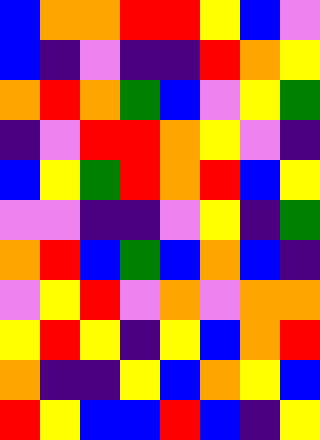[["blue", "orange", "orange", "red", "red", "yellow", "blue", "violet"], ["blue", "indigo", "violet", "indigo", "indigo", "red", "orange", "yellow"], ["orange", "red", "orange", "green", "blue", "violet", "yellow", "green"], ["indigo", "violet", "red", "red", "orange", "yellow", "violet", "indigo"], ["blue", "yellow", "green", "red", "orange", "red", "blue", "yellow"], ["violet", "violet", "indigo", "indigo", "violet", "yellow", "indigo", "green"], ["orange", "red", "blue", "green", "blue", "orange", "blue", "indigo"], ["violet", "yellow", "red", "violet", "orange", "violet", "orange", "orange"], ["yellow", "red", "yellow", "indigo", "yellow", "blue", "orange", "red"], ["orange", "indigo", "indigo", "yellow", "blue", "orange", "yellow", "blue"], ["red", "yellow", "blue", "blue", "red", "blue", "indigo", "yellow"]]